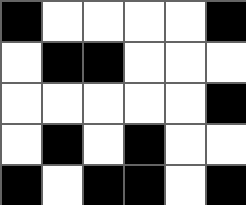[["black", "white", "white", "white", "white", "black"], ["white", "black", "black", "white", "white", "white"], ["white", "white", "white", "white", "white", "black"], ["white", "black", "white", "black", "white", "white"], ["black", "white", "black", "black", "white", "black"]]